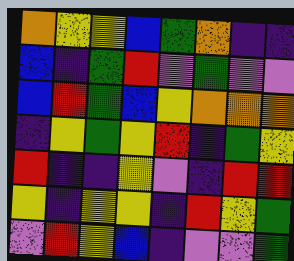[["orange", "yellow", "yellow", "blue", "green", "orange", "indigo", "indigo"], ["blue", "indigo", "green", "red", "violet", "green", "violet", "violet"], ["blue", "red", "green", "blue", "yellow", "orange", "orange", "orange"], ["indigo", "yellow", "green", "yellow", "red", "indigo", "green", "yellow"], ["red", "indigo", "indigo", "yellow", "violet", "indigo", "red", "red"], ["yellow", "indigo", "yellow", "yellow", "indigo", "red", "yellow", "green"], ["violet", "red", "yellow", "blue", "indigo", "violet", "violet", "green"]]